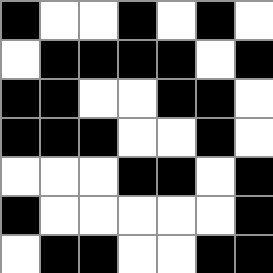[["black", "white", "white", "black", "white", "black", "white"], ["white", "black", "black", "black", "black", "white", "black"], ["black", "black", "white", "white", "black", "black", "white"], ["black", "black", "black", "white", "white", "black", "white"], ["white", "white", "white", "black", "black", "white", "black"], ["black", "white", "white", "white", "white", "white", "black"], ["white", "black", "black", "white", "white", "black", "black"]]